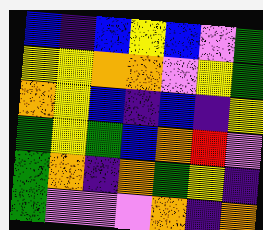[["blue", "indigo", "blue", "yellow", "blue", "violet", "green"], ["yellow", "yellow", "orange", "orange", "violet", "yellow", "green"], ["orange", "yellow", "blue", "indigo", "blue", "indigo", "yellow"], ["green", "yellow", "green", "blue", "orange", "red", "violet"], ["green", "orange", "indigo", "orange", "green", "yellow", "indigo"], ["green", "violet", "violet", "violet", "orange", "indigo", "orange"]]